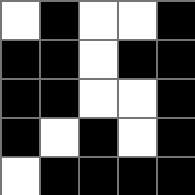[["white", "black", "white", "white", "black"], ["black", "black", "white", "black", "black"], ["black", "black", "white", "white", "black"], ["black", "white", "black", "white", "black"], ["white", "black", "black", "black", "black"]]